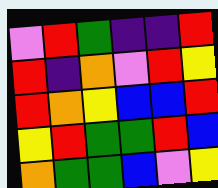[["violet", "red", "green", "indigo", "indigo", "red"], ["red", "indigo", "orange", "violet", "red", "yellow"], ["red", "orange", "yellow", "blue", "blue", "red"], ["yellow", "red", "green", "green", "red", "blue"], ["orange", "green", "green", "blue", "violet", "yellow"]]